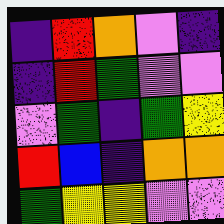[["indigo", "red", "orange", "violet", "indigo"], ["indigo", "red", "green", "violet", "violet"], ["violet", "green", "indigo", "green", "yellow"], ["red", "blue", "indigo", "orange", "orange"], ["green", "yellow", "yellow", "violet", "violet"]]